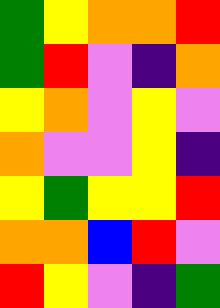[["green", "yellow", "orange", "orange", "red"], ["green", "red", "violet", "indigo", "orange"], ["yellow", "orange", "violet", "yellow", "violet"], ["orange", "violet", "violet", "yellow", "indigo"], ["yellow", "green", "yellow", "yellow", "red"], ["orange", "orange", "blue", "red", "violet"], ["red", "yellow", "violet", "indigo", "green"]]